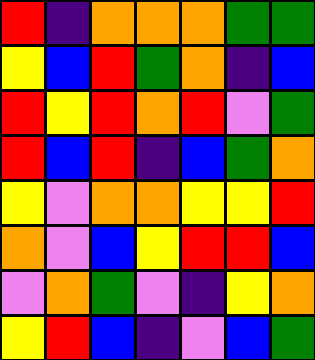[["red", "indigo", "orange", "orange", "orange", "green", "green"], ["yellow", "blue", "red", "green", "orange", "indigo", "blue"], ["red", "yellow", "red", "orange", "red", "violet", "green"], ["red", "blue", "red", "indigo", "blue", "green", "orange"], ["yellow", "violet", "orange", "orange", "yellow", "yellow", "red"], ["orange", "violet", "blue", "yellow", "red", "red", "blue"], ["violet", "orange", "green", "violet", "indigo", "yellow", "orange"], ["yellow", "red", "blue", "indigo", "violet", "blue", "green"]]